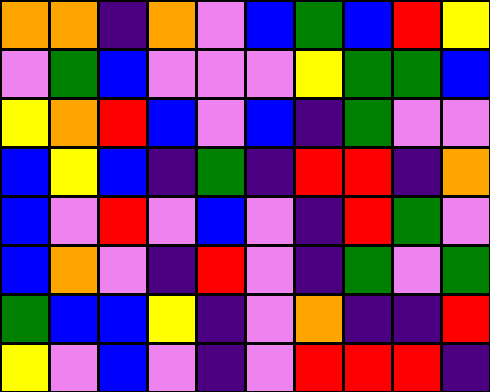[["orange", "orange", "indigo", "orange", "violet", "blue", "green", "blue", "red", "yellow"], ["violet", "green", "blue", "violet", "violet", "violet", "yellow", "green", "green", "blue"], ["yellow", "orange", "red", "blue", "violet", "blue", "indigo", "green", "violet", "violet"], ["blue", "yellow", "blue", "indigo", "green", "indigo", "red", "red", "indigo", "orange"], ["blue", "violet", "red", "violet", "blue", "violet", "indigo", "red", "green", "violet"], ["blue", "orange", "violet", "indigo", "red", "violet", "indigo", "green", "violet", "green"], ["green", "blue", "blue", "yellow", "indigo", "violet", "orange", "indigo", "indigo", "red"], ["yellow", "violet", "blue", "violet", "indigo", "violet", "red", "red", "red", "indigo"]]